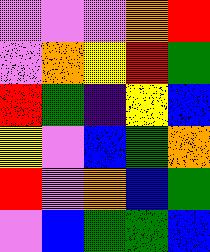[["violet", "violet", "violet", "orange", "red"], ["violet", "orange", "yellow", "red", "green"], ["red", "green", "indigo", "yellow", "blue"], ["yellow", "violet", "blue", "green", "orange"], ["red", "violet", "orange", "blue", "green"], ["violet", "blue", "green", "green", "blue"]]